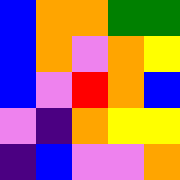[["blue", "orange", "orange", "green", "green"], ["blue", "orange", "violet", "orange", "yellow"], ["blue", "violet", "red", "orange", "blue"], ["violet", "indigo", "orange", "yellow", "yellow"], ["indigo", "blue", "violet", "violet", "orange"]]